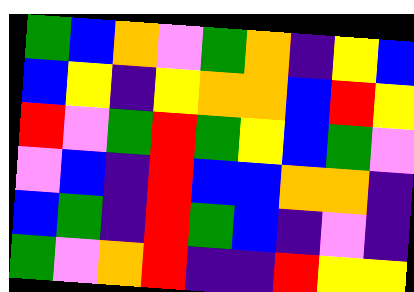[["green", "blue", "orange", "violet", "green", "orange", "indigo", "yellow", "blue"], ["blue", "yellow", "indigo", "yellow", "orange", "orange", "blue", "red", "yellow"], ["red", "violet", "green", "red", "green", "yellow", "blue", "green", "violet"], ["violet", "blue", "indigo", "red", "blue", "blue", "orange", "orange", "indigo"], ["blue", "green", "indigo", "red", "green", "blue", "indigo", "violet", "indigo"], ["green", "violet", "orange", "red", "indigo", "indigo", "red", "yellow", "yellow"]]